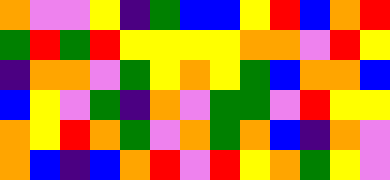[["orange", "violet", "violet", "yellow", "indigo", "green", "blue", "blue", "yellow", "red", "blue", "orange", "red"], ["green", "red", "green", "red", "yellow", "yellow", "yellow", "yellow", "orange", "orange", "violet", "red", "yellow"], ["indigo", "orange", "orange", "violet", "green", "yellow", "orange", "yellow", "green", "blue", "orange", "orange", "blue"], ["blue", "yellow", "violet", "green", "indigo", "orange", "violet", "green", "green", "violet", "red", "yellow", "yellow"], ["orange", "yellow", "red", "orange", "green", "violet", "orange", "green", "orange", "blue", "indigo", "orange", "violet"], ["orange", "blue", "indigo", "blue", "orange", "red", "violet", "red", "yellow", "orange", "green", "yellow", "violet"]]